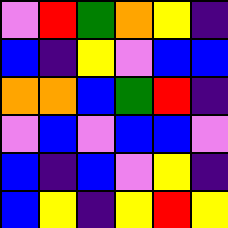[["violet", "red", "green", "orange", "yellow", "indigo"], ["blue", "indigo", "yellow", "violet", "blue", "blue"], ["orange", "orange", "blue", "green", "red", "indigo"], ["violet", "blue", "violet", "blue", "blue", "violet"], ["blue", "indigo", "blue", "violet", "yellow", "indigo"], ["blue", "yellow", "indigo", "yellow", "red", "yellow"]]